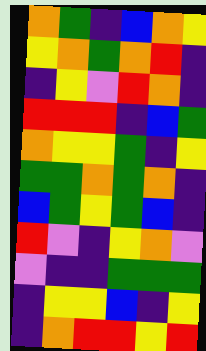[["orange", "green", "indigo", "blue", "orange", "yellow"], ["yellow", "orange", "green", "orange", "red", "indigo"], ["indigo", "yellow", "violet", "red", "orange", "indigo"], ["red", "red", "red", "indigo", "blue", "green"], ["orange", "yellow", "yellow", "green", "indigo", "yellow"], ["green", "green", "orange", "green", "orange", "indigo"], ["blue", "green", "yellow", "green", "blue", "indigo"], ["red", "violet", "indigo", "yellow", "orange", "violet"], ["violet", "indigo", "indigo", "green", "green", "green"], ["indigo", "yellow", "yellow", "blue", "indigo", "yellow"], ["indigo", "orange", "red", "red", "yellow", "red"]]